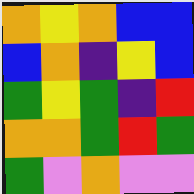[["orange", "yellow", "orange", "blue", "blue"], ["blue", "orange", "indigo", "yellow", "blue"], ["green", "yellow", "green", "indigo", "red"], ["orange", "orange", "green", "red", "green"], ["green", "violet", "orange", "violet", "violet"]]